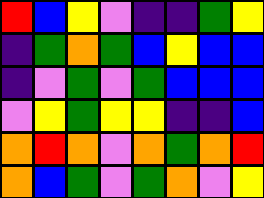[["red", "blue", "yellow", "violet", "indigo", "indigo", "green", "yellow"], ["indigo", "green", "orange", "green", "blue", "yellow", "blue", "blue"], ["indigo", "violet", "green", "violet", "green", "blue", "blue", "blue"], ["violet", "yellow", "green", "yellow", "yellow", "indigo", "indigo", "blue"], ["orange", "red", "orange", "violet", "orange", "green", "orange", "red"], ["orange", "blue", "green", "violet", "green", "orange", "violet", "yellow"]]